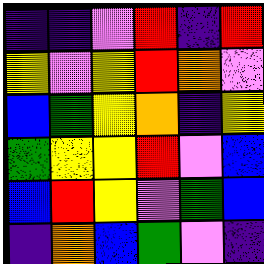[["indigo", "indigo", "violet", "red", "indigo", "red"], ["yellow", "violet", "yellow", "red", "orange", "violet"], ["blue", "green", "yellow", "orange", "indigo", "yellow"], ["green", "yellow", "yellow", "red", "violet", "blue"], ["blue", "red", "yellow", "violet", "green", "blue"], ["indigo", "orange", "blue", "green", "violet", "indigo"]]